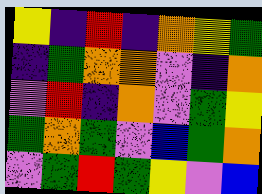[["yellow", "indigo", "red", "indigo", "orange", "yellow", "green"], ["indigo", "green", "orange", "orange", "violet", "indigo", "orange"], ["violet", "red", "indigo", "orange", "violet", "green", "yellow"], ["green", "orange", "green", "violet", "blue", "green", "orange"], ["violet", "green", "red", "green", "yellow", "violet", "blue"]]